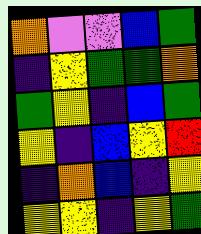[["orange", "violet", "violet", "blue", "green"], ["indigo", "yellow", "green", "green", "orange"], ["green", "yellow", "indigo", "blue", "green"], ["yellow", "indigo", "blue", "yellow", "red"], ["indigo", "orange", "blue", "indigo", "yellow"], ["yellow", "yellow", "indigo", "yellow", "green"]]